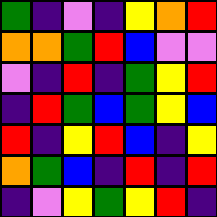[["green", "indigo", "violet", "indigo", "yellow", "orange", "red"], ["orange", "orange", "green", "red", "blue", "violet", "violet"], ["violet", "indigo", "red", "indigo", "green", "yellow", "red"], ["indigo", "red", "green", "blue", "green", "yellow", "blue"], ["red", "indigo", "yellow", "red", "blue", "indigo", "yellow"], ["orange", "green", "blue", "indigo", "red", "indigo", "red"], ["indigo", "violet", "yellow", "green", "yellow", "red", "indigo"]]